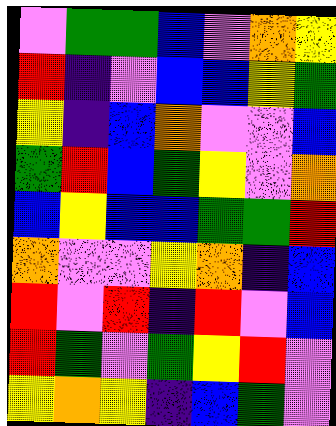[["violet", "green", "green", "blue", "violet", "orange", "yellow"], ["red", "indigo", "violet", "blue", "blue", "yellow", "green"], ["yellow", "indigo", "blue", "orange", "violet", "violet", "blue"], ["green", "red", "blue", "green", "yellow", "violet", "orange"], ["blue", "yellow", "blue", "blue", "green", "green", "red"], ["orange", "violet", "violet", "yellow", "orange", "indigo", "blue"], ["red", "violet", "red", "indigo", "red", "violet", "blue"], ["red", "green", "violet", "green", "yellow", "red", "violet"], ["yellow", "orange", "yellow", "indigo", "blue", "green", "violet"]]